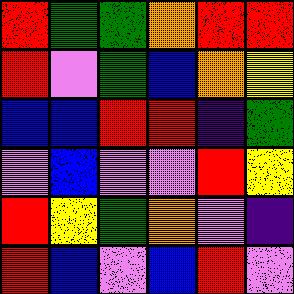[["red", "green", "green", "orange", "red", "red"], ["red", "violet", "green", "blue", "orange", "yellow"], ["blue", "blue", "red", "red", "indigo", "green"], ["violet", "blue", "violet", "violet", "red", "yellow"], ["red", "yellow", "green", "orange", "violet", "indigo"], ["red", "blue", "violet", "blue", "red", "violet"]]